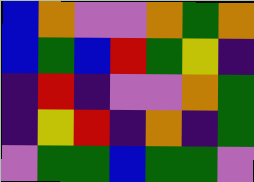[["blue", "orange", "violet", "violet", "orange", "green", "orange"], ["blue", "green", "blue", "red", "green", "yellow", "indigo"], ["indigo", "red", "indigo", "violet", "violet", "orange", "green"], ["indigo", "yellow", "red", "indigo", "orange", "indigo", "green"], ["violet", "green", "green", "blue", "green", "green", "violet"]]